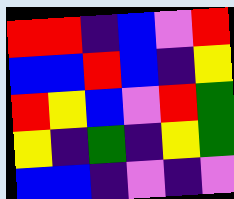[["red", "red", "indigo", "blue", "violet", "red"], ["blue", "blue", "red", "blue", "indigo", "yellow"], ["red", "yellow", "blue", "violet", "red", "green"], ["yellow", "indigo", "green", "indigo", "yellow", "green"], ["blue", "blue", "indigo", "violet", "indigo", "violet"]]